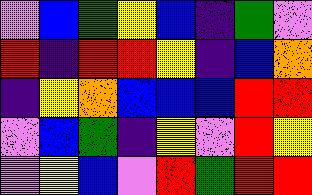[["violet", "blue", "green", "yellow", "blue", "indigo", "green", "violet"], ["red", "indigo", "red", "red", "yellow", "indigo", "blue", "orange"], ["indigo", "yellow", "orange", "blue", "blue", "blue", "red", "red"], ["violet", "blue", "green", "indigo", "yellow", "violet", "red", "yellow"], ["violet", "yellow", "blue", "violet", "red", "green", "red", "red"]]